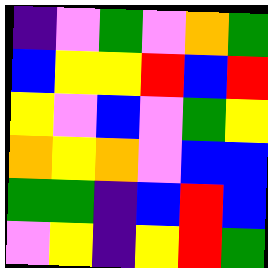[["indigo", "violet", "green", "violet", "orange", "green"], ["blue", "yellow", "yellow", "red", "blue", "red"], ["yellow", "violet", "blue", "violet", "green", "yellow"], ["orange", "yellow", "orange", "violet", "blue", "blue"], ["green", "green", "indigo", "blue", "red", "blue"], ["violet", "yellow", "indigo", "yellow", "red", "green"]]